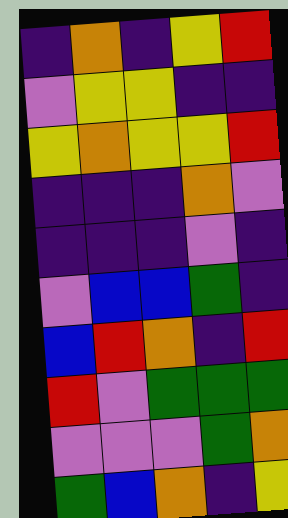[["indigo", "orange", "indigo", "yellow", "red"], ["violet", "yellow", "yellow", "indigo", "indigo"], ["yellow", "orange", "yellow", "yellow", "red"], ["indigo", "indigo", "indigo", "orange", "violet"], ["indigo", "indigo", "indigo", "violet", "indigo"], ["violet", "blue", "blue", "green", "indigo"], ["blue", "red", "orange", "indigo", "red"], ["red", "violet", "green", "green", "green"], ["violet", "violet", "violet", "green", "orange"], ["green", "blue", "orange", "indigo", "yellow"]]